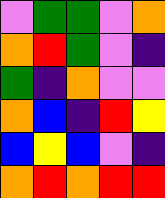[["violet", "green", "green", "violet", "orange"], ["orange", "red", "green", "violet", "indigo"], ["green", "indigo", "orange", "violet", "violet"], ["orange", "blue", "indigo", "red", "yellow"], ["blue", "yellow", "blue", "violet", "indigo"], ["orange", "red", "orange", "red", "red"]]